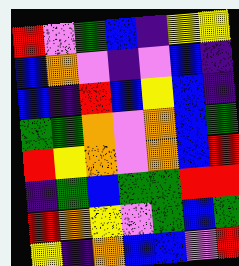[["red", "violet", "green", "blue", "indigo", "yellow", "yellow"], ["blue", "orange", "violet", "indigo", "violet", "blue", "indigo"], ["blue", "indigo", "red", "blue", "yellow", "blue", "indigo"], ["green", "green", "orange", "violet", "orange", "blue", "green"], ["red", "yellow", "orange", "violet", "orange", "blue", "red"], ["indigo", "green", "blue", "green", "green", "red", "red"], ["red", "orange", "yellow", "violet", "green", "blue", "green"], ["yellow", "indigo", "orange", "blue", "blue", "violet", "red"]]